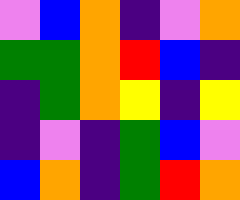[["violet", "blue", "orange", "indigo", "violet", "orange"], ["green", "green", "orange", "red", "blue", "indigo"], ["indigo", "green", "orange", "yellow", "indigo", "yellow"], ["indigo", "violet", "indigo", "green", "blue", "violet"], ["blue", "orange", "indigo", "green", "red", "orange"]]